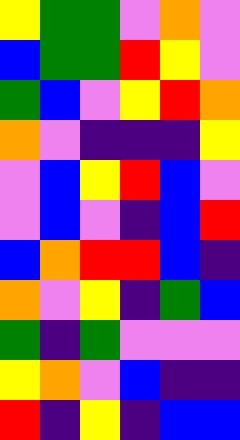[["yellow", "green", "green", "violet", "orange", "violet"], ["blue", "green", "green", "red", "yellow", "violet"], ["green", "blue", "violet", "yellow", "red", "orange"], ["orange", "violet", "indigo", "indigo", "indigo", "yellow"], ["violet", "blue", "yellow", "red", "blue", "violet"], ["violet", "blue", "violet", "indigo", "blue", "red"], ["blue", "orange", "red", "red", "blue", "indigo"], ["orange", "violet", "yellow", "indigo", "green", "blue"], ["green", "indigo", "green", "violet", "violet", "violet"], ["yellow", "orange", "violet", "blue", "indigo", "indigo"], ["red", "indigo", "yellow", "indigo", "blue", "blue"]]